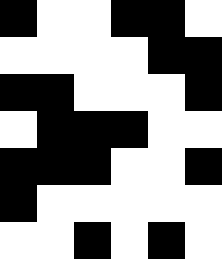[["black", "white", "white", "black", "black", "white"], ["white", "white", "white", "white", "black", "black"], ["black", "black", "white", "white", "white", "black"], ["white", "black", "black", "black", "white", "white"], ["black", "black", "black", "white", "white", "black"], ["black", "white", "white", "white", "white", "white"], ["white", "white", "black", "white", "black", "white"]]